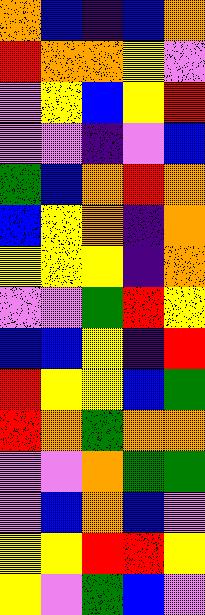[["orange", "blue", "indigo", "blue", "orange"], ["red", "orange", "orange", "yellow", "violet"], ["violet", "yellow", "blue", "yellow", "red"], ["violet", "violet", "indigo", "violet", "blue"], ["green", "blue", "orange", "red", "orange"], ["blue", "yellow", "orange", "indigo", "orange"], ["yellow", "yellow", "yellow", "indigo", "orange"], ["violet", "violet", "green", "red", "yellow"], ["blue", "blue", "yellow", "indigo", "red"], ["red", "yellow", "yellow", "blue", "green"], ["red", "orange", "green", "orange", "orange"], ["violet", "violet", "orange", "green", "green"], ["violet", "blue", "orange", "blue", "violet"], ["yellow", "yellow", "red", "red", "yellow"], ["yellow", "violet", "green", "blue", "violet"]]